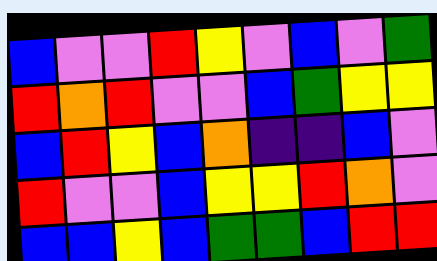[["blue", "violet", "violet", "red", "yellow", "violet", "blue", "violet", "green"], ["red", "orange", "red", "violet", "violet", "blue", "green", "yellow", "yellow"], ["blue", "red", "yellow", "blue", "orange", "indigo", "indigo", "blue", "violet"], ["red", "violet", "violet", "blue", "yellow", "yellow", "red", "orange", "violet"], ["blue", "blue", "yellow", "blue", "green", "green", "blue", "red", "red"]]